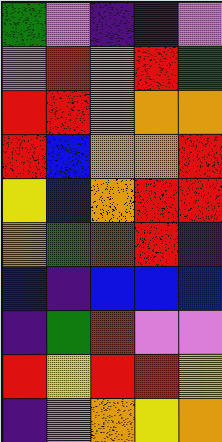[["green", "violet", "indigo", "indigo", "violet"], ["violet", "red", "orange", "red", "green"], ["red", "red", "orange", "orange", "orange"], ["red", "blue", "orange", "orange", "red"], ["yellow", "blue", "orange", "red", "red"], ["orange", "green", "red", "red", "indigo"], ["blue", "indigo", "blue", "blue", "blue"], ["indigo", "green", "red", "violet", "violet"], ["red", "yellow", "red", "red", "yellow"], ["indigo", "violet", "orange", "yellow", "orange"]]